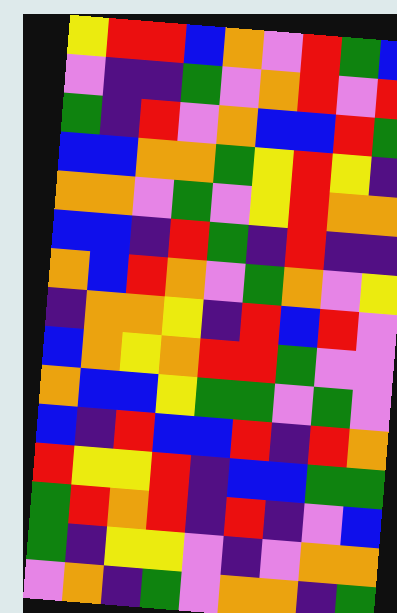[["yellow", "red", "red", "blue", "orange", "violet", "red", "green", "blue"], ["violet", "indigo", "indigo", "green", "violet", "orange", "red", "violet", "red"], ["green", "indigo", "red", "violet", "orange", "blue", "blue", "red", "green"], ["blue", "blue", "orange", "orange", "green", "yellow", "red", "yellow", "indigo"], ["orange", "orange", "violet", "green", "violet", "yellow", "red", "orange", "orange"], ["blue", "blue", "indigo", "red", "green", "indigo", "red", "indigo", "indigo"], ["orange", "blue", "red", "orange", "violet", "green", "orange", "violet", "yellow"], ["indigo", "orange", "orange", "yellow", "indigo", "red", "blue", "red", "violet"], ["blue", "orange", "yellow", "orange", "red", "red", "green", "violet", "violet"], ["orange", "blue", "blue", "yellow", "green", "green", "violet", "green", "violet"], ["blue", "indigo", "red", "blue", "blue", "red", "indigo", "red", "orange"], ["red", "yellow", "yellow", "red", "indigo", "blue", "blue", "green", "green"], ["green", "red", "orange", "red", "indigo", "red", "indigo", "violet", "blue"], ["green", "indigo", "yellow", "yellow", "violet", "indigo", "violet", "orange", "orange"], ["violet", "orange", "indigo", "green", "violet", "orange", "orange", "indigo", "green"]]